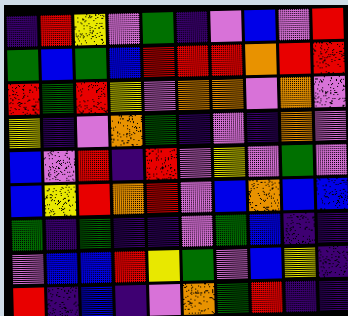[["indigo", "red", "yellow", "violet", "green", "indigo", "violet", "blue", "violet", "red"], ["green", "blue", "green", "blue", "red", "red", "red", "orange", "red", "red"], ["red", "green", "red", "yellow", "violet", "orange", "orange", "violet", "orange", "violet"], ["yellow", "indigo", "violet", "orange", "green", "indigo", "violet", "indigo", "orange", "violet"], ["blue", "violet", "red", "indigo", "red", "violet", "yellow", "violet", "green", "violet"], ["blue", "yellow", "red", "orange", "red", "violet", "blue", "orange", "blue", "blue"], ["green", "indigo", "green", "indigo", "indigo", "violet", "green", "blue", "indigo", "indigo"], ["violet", "blue", "blue", "red", "yellow", "green", "violet", "blue", "yellow", "indigo"], ["red", "indigo", "blue", "indigo", "violet", "orange", "green", "red", "indigo", "indigo"]]